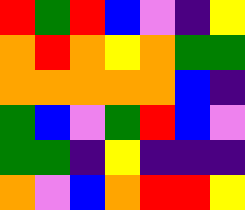[["red", "green", "red", "blue", "violet", "indigo", "yellow"], ["orange", "red", "orange", "yellow", "orange", "green", "green"], ["orange", "orange", "orange", "orange", "orange", "blue", "indigo"], ["green", "blue", "violet", "green", "red", "blue", "violet"], ["green", "green", "indigo", "yellow", "indigo", "indigo", "indigo"], ["orange", "violet", "blue", "orange", "red", "red", "yellow"]]